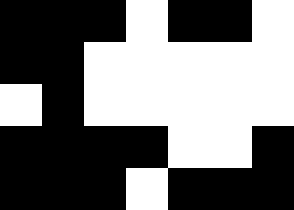[["black", "black", "black", "white", "black", "black", "white"], ["black", "black", "white", "white", "white", "white", "white"], ["white", "black", "white", "white", "white", "white", "white"], ["black", "black", "black", "black", "white", "white", "black"], ["black", "black", "black", "white", "black", "black", "black"]]